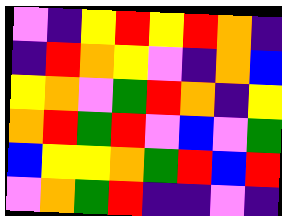[["violet", "indigo", "yellow", "red", "yellow", "red", "orange", "indigo"], ["indigo", "red", "orange", "yellow", "violet", "indigo", "orange", "blue"], ["yellow", "orange", "violet", "green", "red", "orange", "indigo", "yellow"], ["orange", "red", "green", "red", "violet", "blue", "violet", "green"], ["blue", "yellow", "yellow", "orange", "green", "red", "blue", "red"], ["violet", "orange", "green", "red", "indigo", "indigo", "violet", "indigo"]]